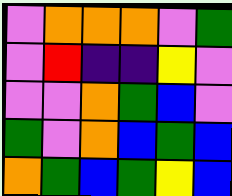[["violet", "orange", "orange", "orange", "violet", "green"], ["violet", "red", "indigo", "indigo", "yellow", "violet"], ["violet", "violet", "orange", "green", "blue", "violet"], ["green", "violet", "orange", "blue", "green", "blue"], ["orange", "green", "blue", "green", "yellow", "blue"]]